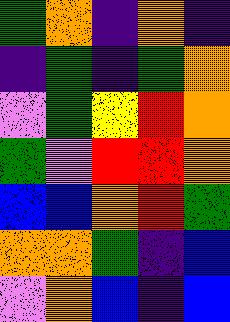[["green", "orange", "indigo", "orange", "indigo"], ["indigo", "green", "indigo", "green", "orange"], ["violet", "green", "yellow", "red", "orange"], ["green", "violet", "red", "red", "orange"], ["blue", "blue", "orange", "red", "green"], ["orange", "orange", "green", "indigo", "blue"], ["violet", "orange", "blue", "indigo", "blue"]]